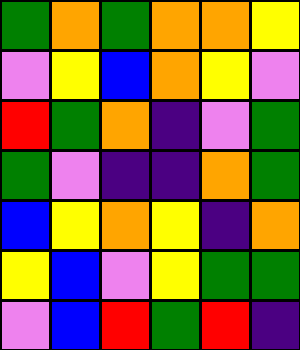[["green", "orange", "green", "orange", "orange", "yellow"], ["violet", "yellow", "blue", "orange", "yellow", "violet"], ["red", "green", "orange", "indigo", "violet", "green"], ["green", "violet", "indigo", "indigo", "orange", "green"], ["blue", "yellow", "orange", "yellow", "indigo", "orange"], ["yellow", "blue", "violet", "yellow", "green", "green"], ["violet", "blue", "red", "green", "red", "indigo"]]